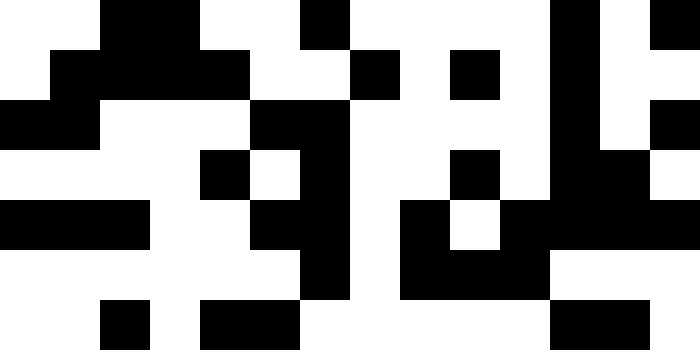[["white", "white", "black", "black", "white", "white", "black", "white", "white", "white", "white", "black", "white", "black"], ["white", "black", "black", "black", "black", "white", "white", "black", "white", "black", "white", "black", "white", "white"], ["black", "black", "white", "white", "white", "black", "black", "white", "white", "white", "white", "black", "white", "black"], ["white", "white", "white", "white", "black", "white", "black", "white", "white", "black", "white", "black", "black", "white"], ["black", "black", "black", "white", "white", "black", "black", "white", "black", "white", "black", "black", "black", "black"], ["white", "white", "white", "white", "white", "white", "black", "white", "black", "black", "black", "white", "white", "white"], ["white", "white", "black", "white", "black", "black", "white", "white", "white", "white", "white", "black", "black", "white"]]